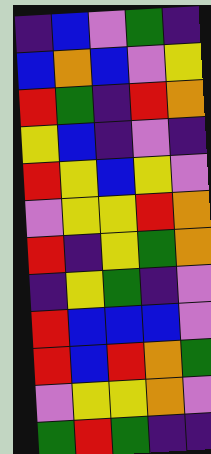[["indigo", "blue", "violet", "green", "indigo"], ["blue", "orange", "blue", "violet", "yellow"], ["red", "green", "indigo", "red", "orange"], ["yellow", "blue", "indigo", "violet", "indigo"], ["red", "yellow", "blue", "yellow", "violet"], ["violet", "yellow", "yellow", "red", "orange"], ["red", "indigo", "yellow", "green", "orange"], ["indigo", "yellow", "green", "indigo", "violet"], ["red", "blue", "blue", "blue", "violet"], ["red", "blue", "red", "orange", "green"], ["violet", "yellow", "yellow", "orange", "violet"], ["green", "red", "green", "indigo", "indigo"]]